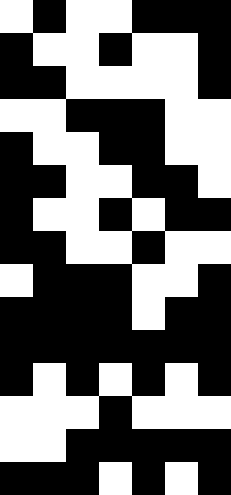[["white", "black", "white", "white", "black", "black", "black"], ["black", "white", "white", "black", "white", "white", "black"], ["black", "black", "white", "white", "white", "white", "black"], ["white", "white", "black", "black", "black", "white", "white"], ["black", "white", "white", "black", "black", "white", "white"], ["black", "black", "white", "white", "black", "black", "white"], ["black", "white", "white", "black", "white", "black", "black"], ["black", "black", "white", "white", "black", "white", "white"], ["white", "black", "black", "black", "white", "white", "black"], ["black", "black", "black", "black", "white", "black", "black"], ["black", "black", "black", "black", "black", "black", "black"], ["black", "white", "black", "white", "black", "white", "black"], ["white", "white", "white", "black", "white", "white", "white"], ["white", "white", "black", "black", "black", "black", "black"], ["black", "black", "black", "white", "black", "white", "black"]]